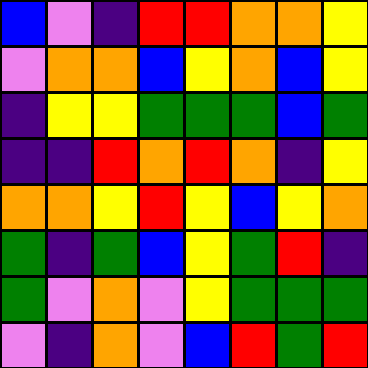[["blue", "violet", "indigo", "red", "red", "orange", "orange", "yellow"], ["violet", "orange", "orange", "blue", "yellow", "orange", "blue", "yellow"], ["indigo", "yellow", "yellow", "green", "green", "green", "blue", "green"], ["indigo", "indigo", "red", "orange", "red", "orange", "indigo", "yellow"], ["orange", "orange", "yellow", "red", "yellow", "blue", "yellow", "orange"], ["green", "indigo", "green", "blue", "yellow", "green", "red", "indigo"], ["green", "violet", "orange", "violet", "yellow", "green", "green", "green"], ["violet", "indigo", "orange", "violet", "blue", "red", "green", "red"]]